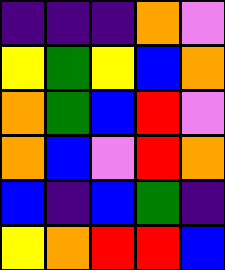[["indigo", "indigo", "indigo", "orange", "violet"], ["yellow", "green", "yellow", "blue", "orange"], ["orange", "green", "blue", "red", "violet"], ["orange", "blue", "violet", "red", "orange"], ["blue", "indigo", "blue", "green", "indigo"], ["yellow", "orange", "red", "red", "blue"]]